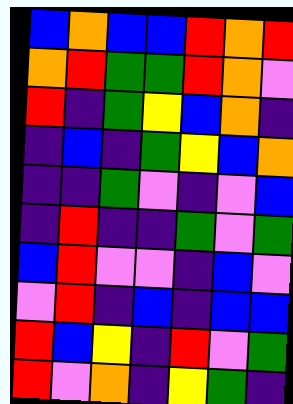[["blue", "orange", "blue", "blue", "red", "orange", "red"], ["orange", "red", "green", "green", "red", "orange", "violet"], ["red", "indigo", "green", "yellow", "blue", "orange", "indigo"], ["indigo", "blue", "indigo", "green", "yellow", "blue", "orange"], ["indigo", "indigo", "green", "violet", "indigo", "violet", "blue"], ["indigo", "red", "indigo", "indigo", "green", "violet", "green"], ["blue", "red", "violet", "violet", "indigo", "blue", "violet"], ["violet", "red", "indigo", "blue", "indigo", "blue", "blue"], ["red", "blue", "yellow", "indigo", "red", "violet", "green"], ["red", "violet", "orange", "indigo", "yellow", "green", "indigo"]]